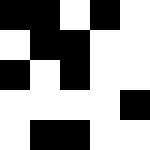[["black", "black", "white", "black", "white"], ["white", "black", "black", "white", "white"], ["black", "white", "black", "white", "white"], ["white", "white", "white", "white", "black"], ["white", "black", "black", "white", "white"]]